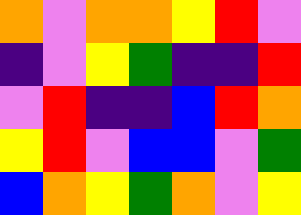[["orange", "violet", "orange", "orange", "yellow", "red", "violet"], ["indigo", "violet", "yellow", "green", "indigo", "indigo", "red"], ["violet", "red", "indigo", "indigo", "blue", "red", "orange"], ["yellow", "red", "violet", "blue", "blue", "violet", "green"], ["blue", "orange", "yellow", "green", "orange", "violet", "yellow"]]